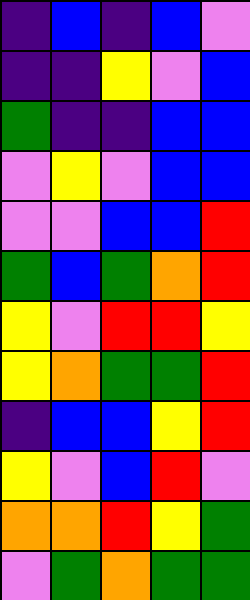[["indigo", "blue", "indigo", "blue", "violet"], ["indigo", "indigo", "yellow", "violet", "blue"], ["green", "indigo", "indigo", "blue", "blue"], ["violet", "yellow", "violet", "blue", "blue"], ["violet", "violet", "blue", "blue", "red"], ["green", "blue", "green", "orange", "red"], ["yellow", "violet", "red", "red", "yellow"], ["yellow", "orange", "green", "green", "red"], ["indigo", "blue", "blue", "yellow", "red"], ["yellow", "violet", "blue", "red", "violet"], ["orange", "orange", "red", "yellow", "green"], ["violet", "green", "orange", "green", "green"]]